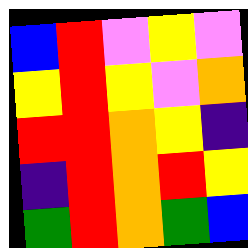[["blue", "red", "violet", "yellow", "violet"], ["yellow", "red", "yellow", "violet", "orange"], ["red", "red", "orange", "yellow", "indigo"], ["indigo", "red", "orange", "red", "yellow"], ["green", "red", "orange", "green", "blue"]]